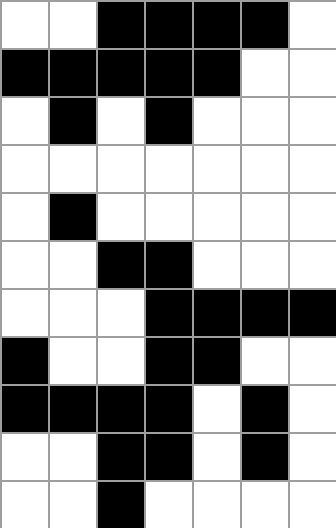[["white", "white", "black", "black", "black", "black", "white"], ["black", "black", "black", "black", "black", "white", "white"], ["white", "black", "white", "black", "white", "white", "white"], ["white", "white", "white", "white", "white", "white", "white"], ["white", "black", "white", "white", "white", "white", "white"], ["white", "white", "black", "black", "white", "white", "white"], ["white", "white", "white", "black", "black", "black", "black"], ["black", "white", "white", "black", "black", "white", "white"], ["black", "black", "black", "black", "white", "black", "white"], ["white", "white", "black", "black", "white", "black", "white"], ["white", "white", "black", "white", "white", "white", "white"]]